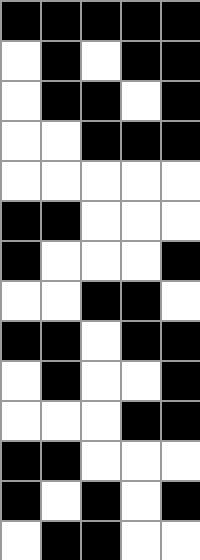[["black", "black", "black", "black", "black"], ["white", "black", "white", "black", "black"], ["white", "black", "black", "white", "black"], ["white", "white", "black", "black", "black"], ["white", "white", "white", "white", "white"], ["black", "black", "white", "white", "white"], ["black", "white", "white", "white", "black"], ["white", "white", "black", "black", "white"], ["black", "black", "white", "black", "black"], ["white", "black", "white", "white", "black"], ["white", "white", "white", "black", "black"], ["black", "black", "white", "white", "white"], ["black", "white", "black", "white", "black"], ["white", "black", "black", "white", "white"]]